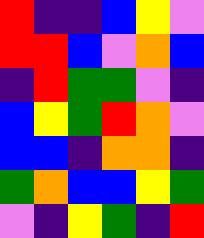[["red", "indigo", "indigo", "blue", "yellow", "violet"], ["red", "red", "blue", "violet", "orange", "blue"], ["indigo", "red", "green", "green", "violet", "indigo"], ["blue", "yellow", "green", "red", "orange", "violet"], ["blue", "blue", "indigo", "orange", "orange", "indigo"], ["green", "orange", "blue", "blue", "yellow", "green"], ["violet", "indigo", "yellow", "green", "indigo", "red"]]